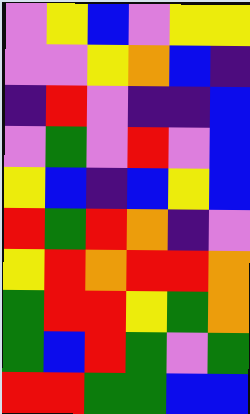[["violet", "yellow", "blue", "violet", "yellow", "yellow"], ["violet", "violet", "yellow", "orange", "blue", "indigo"], ["indigo", "red", "violet", "indigo", "indigo", "blue"], ["violet", "green", "violet", "red", "violet", "blue"], ["yellow", "blue", "indigo", "blue", "yellow", "blue"], ["red", "green", "red", "orange", "indigo", "violet"], ["yellow", "red", "orange", "red", "red", "orange"], ["green", "red", "red", "yellow", "green", "orange"], ["green", "blue", "red", "green", "violet", "green"], ["red", "red", "green", "green", "blue", "blue"]]